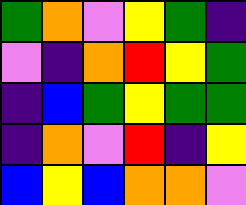[["green", "orange", "violet", "yellow", "green", "indigo"], ["violet", "indigo", "orange", "red", "yellow", "green"], ["indigo", "blue", "green", "yellow", "green", "green"], ["indigo", "orange", "violet", "red", "indigo", "yellow"], ["blue", "yellow", "blue", "orange", "orange", "violet"]]